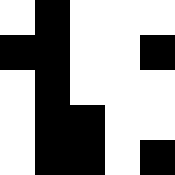[["white", "black", "white", "white", "white"], ["black", "black", "white", "white", "black"], ["white", "black", "white", "white", "white"], ["white", "black", "black", "white", "white"], ["white", "black", "black", "white", "black"]]